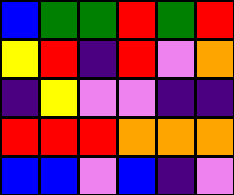[["blue", "green", "green", "red", "green", "red"], ["yellow", "red", "indigo", "red", "violet", "orange"], ["indigo", "yellow", "violet", "violet", "indigo", "indigo"], ["red", "red", "red", "orange", "orange", "orange"], ["blue", "blue", "violet", "blue", "indigo", "violet"]]